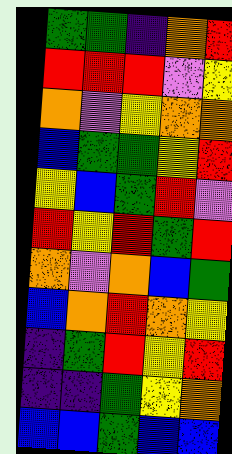[["green", "green", "indigo", "orange", "red"], ["red", "red", "red", "violet", "yellow"], ["orange", "violet", "yellow", "orange", "orange"], ["blue", "green", "green", "yellow", "red"], ["yellow", "blue", "green", "red", "violet"], ["red", "yellow", "red", "green", "red"], ["orange", "violet", "orange", "blue", "green"], ["blue", "orange", "red", "orange", "yellow"], ["indigo", "green", "red", "yellow", "red"], ["indigo", "indigo", "green", "yellow", "orange"], ["blue", "blue", "green", "blue", "blue"]]